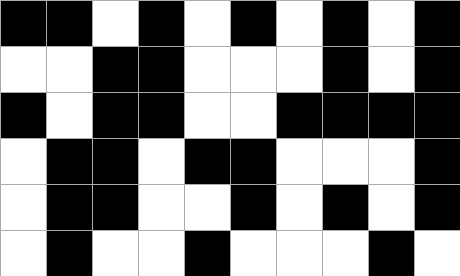[["black", "black", "white", "black", "white", "black", "white", "black", "white", "black"], ["white", "white", "black", "black", "white", "white", "white", "black", "white", "black"], ["black", "white", "black", "black", "white", "white", "black", "black", "black", "black"], ["white", "black", "black", "white", "black", "black", "white", "white", "white", "black"], ["white", "black", "black", "white", "white", "black", "white", "black", "white", "black"], ["white", "black", "white", "white", "black", "white", "white", "white", "black", "white"]]